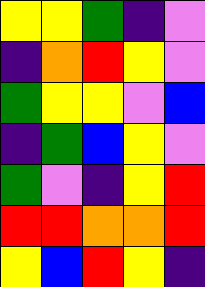[["yellow", "yellow", "green", "indigo", "violet"], ["indigo", "orange", "red", "yellow", "violet"], ["green", "yellow", "yellow", "violet", "blue"], ["indigo", "green", "blue", "yellow", "violet"], ["green", "violet", "indigo", "yellow", "red"], ["red", "red", "orange", "orange", "red"], ["yellow", "blue", "red", "yellow", "indigo"]]